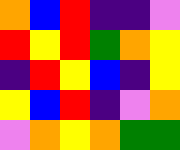[["orange", "blue", "red", "indigo", "indigo", "violet"], ["red", "yellow", "red", "green", "orange", "yellow"], ["indigo", "red", "yellow", "blue", "indigo", "yellow"], ["yellow", "blue", "red", "indigo", "violet", "orange"], ["violet", "orange", "yellow", "orange", "green", "green"]]